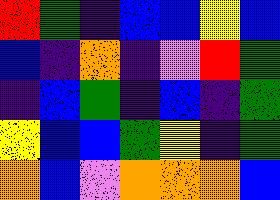[["red", "green", "indigo", "blue", "blue", "yellow", "blue"], ["blue", "indigo", "orange", "indigo", "violet", "red", "green"], ["indigo", "blue", "green", "indigo", "blue", "indigo", "green"], ["yellow", "blue", "blue", "green", "yellow", "indigo", "green"], ["orange", "blue", "violet", "orange", "orange", "orange", "blue"]]